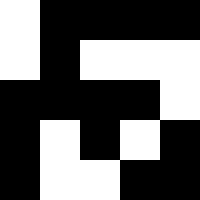[["white", "black", "black", "black", "black"], ["white", "black", "white", "white", "white"], ["black", "black", "black", "black", "white"], ["black", "white", "black", "white", "black"], ["black", "white", "white", "black", "black"]]